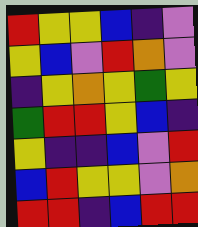[["red", "yellow", "yellow", "blue", "indigo", "violet"], ["yellow", "blue", "violet", "red", "orange", "violet"], ["indigo", "yellow", "orange", "yellow", "green", "yellow"], ["green", "red", "red", "yellow", "blue", "indigo"], ["yellow", "indigo", "indigo", "blue", "violet", "red"], ["blue", "red", "yellow", "yellow", "violet", "orange"], ["red", "red", "indigo", "blue", "red", "red"]]